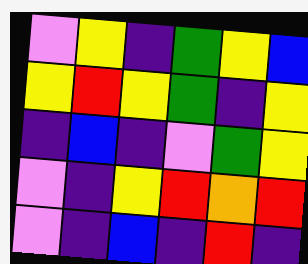[["violet", "yellow", "indigo", "green", "yellow", "blue"], ["yellow", "red", "yellow", "green", "indigo", "yellow"], ["indigo", "blue", "indigo", "violet", "green", "yellow"], ["violet", "indigo", "yellow", "red", "orange", "red"], ["violet", "indigo", "blue", "indigo", "red", "indigo"]]